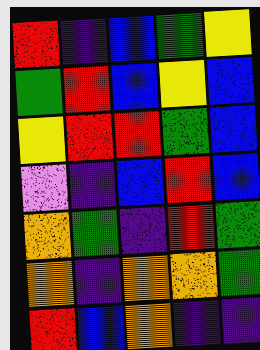[["red", "indigo", "blue", "green", "yellow"], ["green", "red", "blue", "yellow", "blue"], ["yellow", "red", "red", "green", "blue"], ["violet", "indigo", "blue", "red", "blue"], ["orange", "green", "indigo", "red", "green"], ["orange", "indigo", "orange", "orange", "green"], ["red", "blue", "orange", "indigo", "indigo"]]